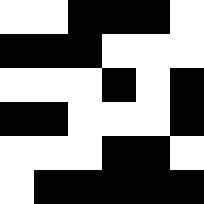[["white", "white", "black", "black", "black", "white"], ["black", "black", "black", "white", "white", "white"], ["white", "white", "white", "black", "white", "black"], ["black", "black", "white", "white", "white", "black"], ["white", "white", "white", "black", "black", "white"], ["white", "black", "black", "black", "black", "black"]]